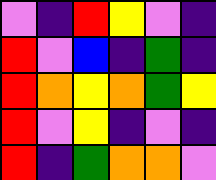[["violet", "indigo", "red", "yellow", "violet", "indigo"], ["red", "violet", "blue", "indigo", "green", "indigo"], ["red", "orange", "yellow", "orange", "green", "yellow"], ["red", "violet", "yellow", "indigo", "violet", "indigo"], ["red", "indigo", "green", "orange", "orange", "violet"]]